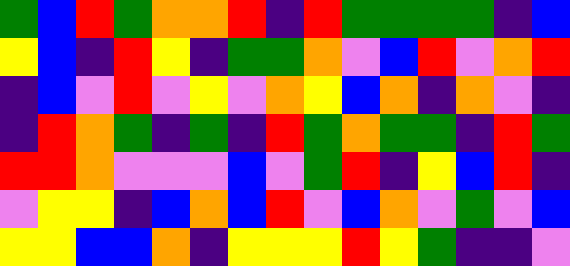[["green", "blue", "red", "green", "orange", "orange", "red", "indigo", "red", "green", "green", "green", "green", "indigo", "blue"], ["yellow", "blue", "indigo", "red", "yellow", "indigo", "green", "green", "orange", "violet", "blue", "red", "violet", "orange", "red"], ["indigo", "blue", "violet", "red", "violet", "yellow", "violet", "orange", "yellow", "blue", "orange", "indigo", "orange", "violet", "indigo"], ["indigo", "red", "orange", "green", "indigo", "green", "indigo", "red", "green", "orange", "green", "green", "indigo", "red", "green"], ["red", "red", "orange", "violet", "violet", "violet", "blue", "violet", "green", "red", "indigo", "yellow", "blue", "red", "indigo"], ["violet", "yellow", "yellow", "indigo", "blue", "orange", "blue", "red", "violet", "blue", "orange", "violet", "green", "violet", "blue"], ["yellow", "yellow", "blue", "blue", "orange", "indigo", "yellow", "yellow", "yellow", "red", "yellow", "green", "indigo", "indigo", "violet"]]